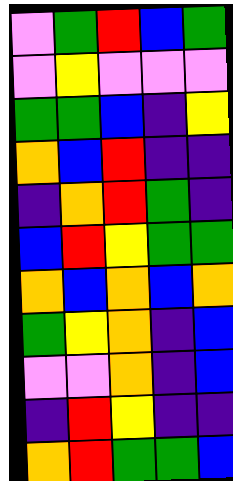[["violet", "green", "red", "blue", "green"], ["violet", "yellow", "violet", "violet", "violet"], ["green", "green", "blue", "indigo", "yellow"], ["orange", "blue", "red", "indigo", "indigo"], ["indigo", "orange", "red", "green", "indigo"], ["blue", "red", "yellow", "green", "green"], ["orange", "blue", "orange", "blue", "orange"], ["green", "yellow", "orange", "indigo", "blue"], ["violet", "violet", "orange", "indigo", "blue"], ["indigo", "red", "yellow", "indigo", "indigo"], ["orange", "red", "green", "green", "blue"]]